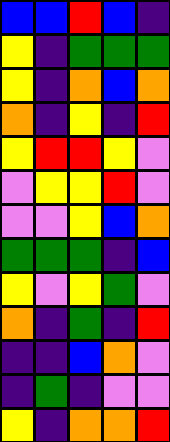[["blue", "blue", "red", "blue", "indigo"], ["yellow", "indigo", "green", "green", "green"], ["yellow", "indigo", "orange", "blue", "orange"], ["orange", "indigo", "yellow", "indigo", "red"], ["yellow", "red", "red", "yellow", "violet"], ["violet", "yellow", "yellow", "red", "violet"], ["violet", "violet", "yellow", "blue", "orange"], ["green", "green", "green", "indigo", "blue"], ["yellow", "violet", "yellow", "green", "violet"], ["orange", "indigo", "green", "indigo", "red"], ["indigo", "indigo", "blue", "orange", "violet"], ["indigo", "green", "indigo", "violet", "violet"], ["yellow", "indigo", "orange", "orange", "red"]]